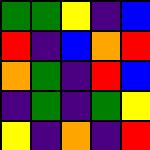[["green", "green", "yellow", "indigo", "blue"], ["red", "indigo", "blue", "orange", "red"], ["orange", "green", "indigo", "red", "blue"], ["indigo", "green", "indigo", "green", "yellow"], ["yellow", "indigo", "orange", "indigo", "red"]]